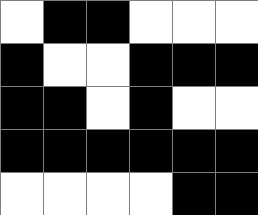[["white", "black", "black", "white", "white", "white"], ["black", "white", "white", "black", "black", "black"], ["black", "black", "white", "black", "white", "white"], ["black", "black", "black", "black", "black", "black"], ["white", "white", "white", "white", "black", "black"]]